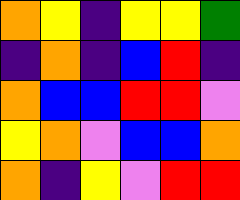[["orange", "yellow", "indigo", "yellow", "yellow", "green"], ["indigo", "orange", "indigo", "blue", "red", "indigo"], ["orange", "blue", "blue", "red", "red", "violet"], ["yellow", "orange", "violet", "blue", "blue", "orange"], ["orange", "indigo", "yellow", "violet", "red", "red"]]